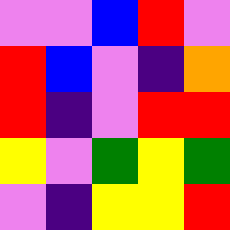[["violet", "violet", "blue", "red", "violet"], ["red", "blue", "violet", "indigo", "orange"], ["red", "indigo", "violet", "red", "red"], ["yellow", "violet", "green", "yellow", "green"], ["violet", "indigo", "yellow", "yellow", "red"]]